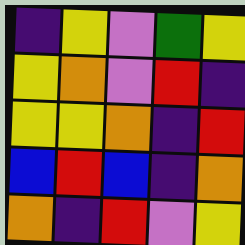[["indigo", "yellow", "violet", "green", "yellow"], ["yellow", "orange", "violet", "red", "indigo"], ["yellow", "yellow", "orange", "indigo", "red"], ["blue", "red", "blue", "indigo", "orange"], ["orange", "indigo", "red", "violet", "yellow"]]